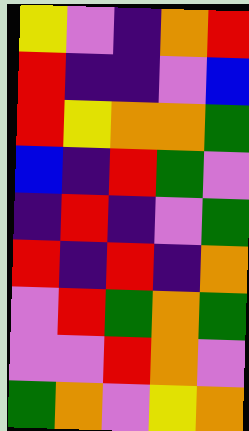[["yellow", "violet", "indigo", "orange", "red"], ["red", "indigo", "indigo", "violet", "blue"], ["red", "yellow", "orange", "orange", "green"], ["blue", "indigo", "red", "green", "violet"], ["indigo", "red", "indigo", "violet", "green"], ["red", "indigo", "red", "indigo", "orange"], ["violet", "red", "green", "orange", "green"], ["violet", "violet", "red", "orange", "violet"], ["green", "orange", "violet", "yellow", "orange"]]